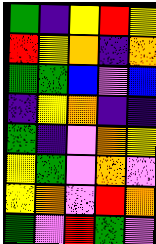[["green", "indigo", "yellow", "red", "yellow"], ["red", "yellow", "orange", "indigo", "orange"], ["green", "green", "blue", "violet", "blue"], ["indigo", "yellow", "orange", "indigo", "indigo"], ["green", "indigo", "violet", "orange", "yellow"], ["yellow", "green", "violet", "orange", "violet"], ["yellow", "orange", "violet", "red", "orange"], ["green", "violet", "red", "green", "violet"]]